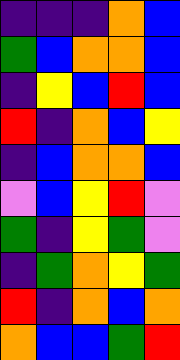[["indigo", "indigo", "indigo", "orange", "blue"], ["green", "blue", "orange", "orange", "blue"], ["indigo", "yellow", "blue", "red", "blue"], ["red", "indigo", "orange", "blue", "yellow"], ["indigo", "blue", "orange", "orange", "blue"], ["violet", "blue", "yellow", "red", "violet"], ["green", "indigo", "yellow", "green", "violet"], ["indigo", "green", "orange", "yellow", "green"], ["red", "indigo", "orange", "blue", "orange"], ["orange", "blue", "blue", "green", "red"]]